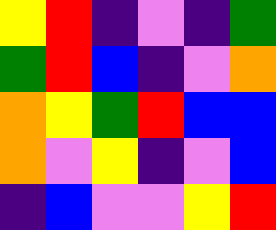[["yellow", "red", "indigo", "violet", "indigo", "green"], ["green", "red", "blue", "indigo", "violet", "orange"], ["orange", "yellow", "green", "red", "blue", "blue"], ["orange", "violet", "yellow", "indigo", "violet", "blue"], ["indigo", "blue", "violet", "violet", "yellow", "red"]]